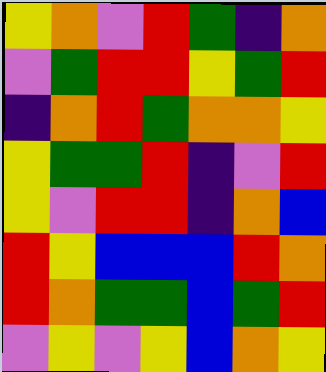[["yellow", "orange", "violet", "red", "green", "indigo", "orange"], ["violet", "green", "red", "red", "yellow", "green", "red"], ["indigo", "orange", "red", "green", "orange", "orange", "yellow"], ["yellow", "green", "green", "red", "indigo", "violet", "red"], ["yellow", "violet", "red", "red", "indigo", "orange", "blue"], ["red", "yellow", "blue", "blue", "blue", "red", "orange"], ["red", "orange", "green", "green", "blue", "green", "red"], ["violet", "yellow", "violet", "yellow", "blue", "orange", "yellow"]]